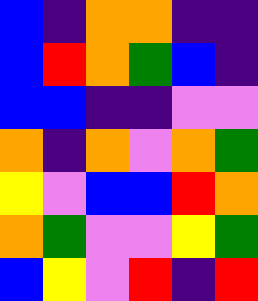[["blue", "indigo", "orange", "orange", "indigo", "indigo"], ["blue", "red", "orange", "green", "blue", "indigo"], ["blue", "blue", "indigo", "indigo", "violet", "violet"], ["orange", "indigo", "orange", "violet", "orange", "green"], ["yellow", "violet", "blue", "blue", "red", "orange"], ["orange", "green", "violet", "violet", "yellow", "green"], ["blue", "yellow", "violet", "red", "indigo", "red"]]